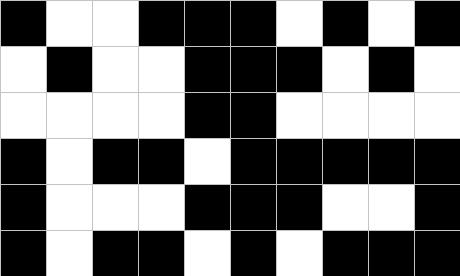[["black", "white", "white", "black", "black", "black", "white", "black", "white", "black"], ["white", "black", "white", "white", "black", "black", "black", "white", "black", "white"], ["white", "white", "white", "white", "black", "black", "white", "white", "white", "white"], ["black", "white", "black", "black", "white", "black", "black", "black", "black", "black"], ["black", "white", "white", "white", "black", "black", "black", "white", "white", "black"], ["black", "white", "black", "black", "white", "black", "white", "black", "black", "black"]]